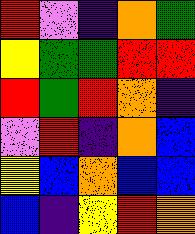[["red", "violet", "indigo", "orange", "green"], ["yellow", "green", "green", "red", "red"], ["red", "green", "red", "orange", "indigo"], ["violet", "red", "indigo", "orange", "blue"], ["yellow", "blue", "orange", "blue", "blue"], ["blue", "indigo", "yellow", "red", "orange"]]